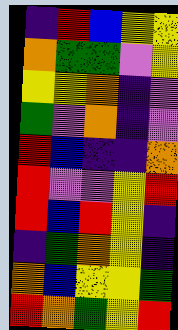[["indigo", "red", "blue", "yellow", "yellow"], ["orange", "green", "green", "violet", "yellow"], ["yellow", "yellow", "orange", "indigo", "violet"], ["green", "violet", "orange", "indigo", "violet"], ["red", "blue", "indigo", "indigo", "orange"], ["red", "violet", "violet", "yellow", "red"], ["red", "blue", "red", "yellow", "indigo"], ["indigo", "green", "orange", "yellow", "indigo"], ["orange", "blue", "yellow", "yellow", "green"], ["red", "orange", "green", "yellow", "red"]]